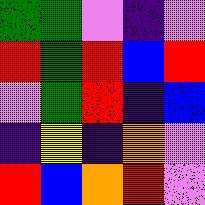[["green", "green", "violet", "indigo", "violet"], ["red", "green", "red", "blue", "red"], ["violet", "green", "red", "indigo", "blue"], ["indigo", "yellow", "indigo", "orange", "violet"], ["red", "blue", "orange", "red", "violet"]]